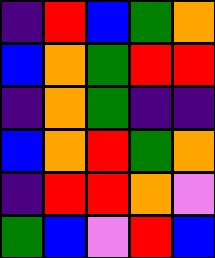[["indigo", "red", "blue", "green", "orange"], ["blue", "orange", "green", "red", "red"], ["indigo", "orange", "green", "indigo", "indigo"], ["blue", "orange", "red", "green", "orange"], ["indigo", "red", "red", "orange", "violet"], ["green", "blue", "violet", "red", "blue"]]